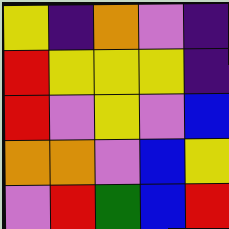[["yellow", "indigo", "orange", "violet", "indigo"], ["red", "yellow", "yellow", "yellow", "indigo"], ["red", "violet", "yellow", "violet", "blue"], ["orange", "orange", "violet", "blue", "yellow"], ["violet", "red", "green", "blue", "red"]]